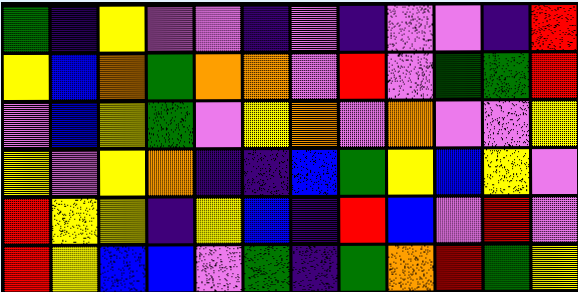[["green", "indigo", "yellow", "violet", "violet", "indigo", "violet", "indigo", "violet", "violet", "indigo", "red"], ["yellow", "blue", "orange", "green", "orange", "orange", "violet", "red", "violet", "green", "green", "red"], ["violet", "blue", "yellow", "green", "violet", "yellow", "orange", "violet", "orange", "violet", "violet", "yellow"], ["yellow", "violet", "yellow", "orange", "indigo", "indigo", "blue", "green", "yellow", "blue", "yellow", "violet"], ["red", "yellow", "yellow", "indigo", "yellow", "blue", "indigo", "red", "blue", "violet", "red", "violet"], ["red", "yellow", "blue", "blue", "violet", "green", "indigo", "green", "orange", "red", "green", "yellow"]]